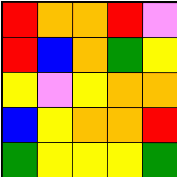[["red", "orange", "orange", "red", "violet"], ["red", "blue", "orange", "green", "yellow"], ["yellow", "violet", "yellow", "orange", "orange"], ["blue", "yellow", "orange", "orange", "red"], ["green", "yellow", "yellow", "yellow", "green"]]